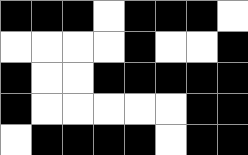[["black", "black", "black", "white", "black", "black", "black", "white"], ["white", "white", "white", "white", "black", "white", "white", "black"], ["black", "white", "white", "black", "black", "black", "black", "black"], ["black", "white", "white", "white", "white", "white", "black", "black"], ["white", "black", "black", "black", "black", "white", "black", "black"]]